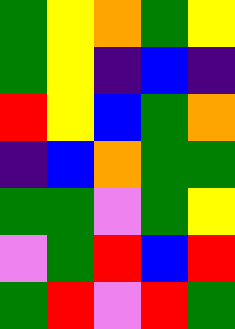[["green", "yellow", "orange", "green", "yellow"], ["green", "yellow", "indigo", "blue", "indigo"], ["red", "yellow", "blue", "green", "orange"], ["indigo", "blue", "orange", "green", "green"], ["green", "green", "violet", "green", "yellow"], ["violet", "green", "red", "blue", "red"], ["green", "red", "violet", "red", "green"]]